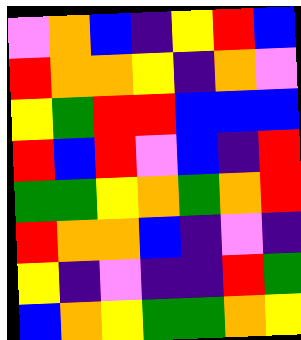[["violet", "orange", "blue", "indigo", "yellow", "red", "blue"], ["red", "orange", "orange", "yellow", "indigo", "orange", "violet"], ["yellow", "green", "red", "red", "blue", "blue", "blue"], ["red", "blue", "red", "violet", "blue", "indigo", "red"], ["green", "green", "yellow", "orange", "green", "orange", "red"], ["red", "orange", "orange", "blue", "indigo", "violet", "indigo"], ["yellow", "indigo", "violet", "indigo", "indigo", "red", "green"], ["blue", "orange", "yellow", "green", "green", "orange", "yellow"]]